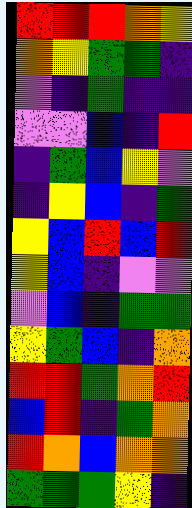[["red", "red", "red", "orange", "yellow"], ["orange", "yellow", "green", "green", "indigo"], ["violet", "indigo", "green", "indigo", "indigo"], ["violet", "violet", "blue", "indigo", "red"], ["indigo", "green", "blue", "yellow", "violet"], ["indigo", "yellow", "blue", "indigo", "green"], ["yellow", "blue", "red", "blue", "red"], ["yellow", "blue", "indigo", "violet", "violet"], ["violet", "blue", "indigo", "green", "green"], ["yellow", "green", "blue", "indigo", "orange"], ["red", "red", "green", "orange", "red"], ["blue", "red", "indigo", "green", "orange"], ["red", "orange", "blue", "orange", "orange"], ["green", "green", "green", "yellow", "indigo"]]